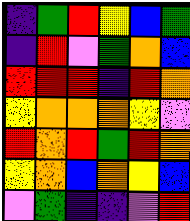[["indigo", "green", "red", "yellow", "blue", "green"], ["indigo", "red", "violet", "green", "orange", "blue"], ["red", "red", "red", "indigo", "red", "orange"], ["yellow", "orange", "orange", "orange", "yellow", "violet"], ["red", "orange", "red", "green", "red", "orange"], ["yellow", "orange", "blue", "orange", "yellow", "blue"], ["violet", "green", "indigo", "indigo", "violet", "red"]]